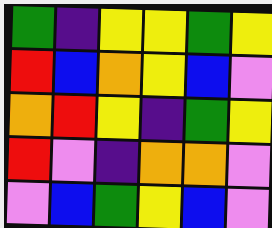[["green", "indigo", "yellow", "yellow", "green", "yellow"], ["red", "blue", "orange", "yellow", "blue", "violet"], ["orange", "red", "yellow", "indigo", "green", "yellow"], ["red", "violet", "indigo", "orange", "orange", "violet"], ["violet", "blue", "green", "yellow", "blue", "violet"]]